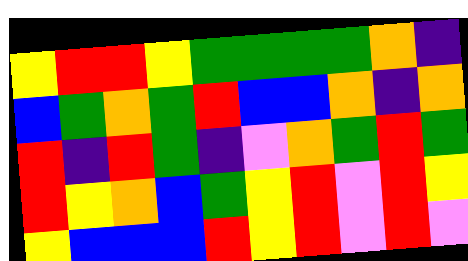[["yellow", "red", "red", "yellow", "green", "green", "green", "green", "orange", "indigo"], ["blue", "green", "orange", "green", "red", "blue", "blue", "orange", "indigo", "orange"], ["red", "indigo", "red", "green", "indigo", "violet", "orange", "green", "red", "green"], ["red", "yellow", "orange", "blue", "green", "yellow", "red", "violet", "red", "yellow"], ["yellow", "blue", "blue", "blue", "red", "yellow", "red", "violet", "red", "violet"]]